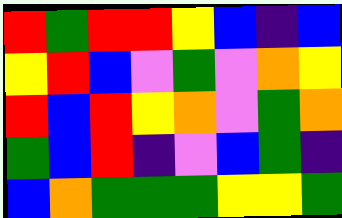[["red", "green", "red", "red", "yellow", "blue", "indigo", "blue"], ["yellow", "red", "blue", "violet", "green", "violet", "orange", "yellow"], ["red", "blue", "red", "yellow", "orange", "violet", "green", "orange"], ["green", "blue", "red", "indigo", "violet", "blue", "green", "indigo"], ["blue", "orange", "green", "green", "green", "yellow", "yellow", "green"]]